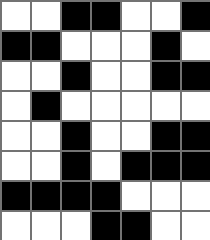[["white", "white", "black", "black", "white", "white", "black"], ["black", "black", "white", "white", "white", "black", "white"], ["white", "white", "black", "white", "white", "black", "black"], ["white", "black", "white", "white", "white", "white", "white"], ["white", "white", "black", "white", "white", "black", "black"], ["white", "white", "black", "white", "black", "black", "black"], ["black", "black", "black", "black", "white", "white", "white"], ["white", "white", "white", "black", "black", "white", "white"]]